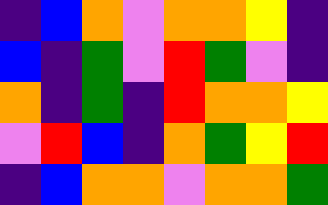[["indigo", "blue", "orange", "violet", "orange", "orange", "yellow", "indigo"], ["blue", "indigo", "green", "violet", "red", "green", "violet", "indigo"], ["orange", "indigo", "green", "indigo", "red", "orange", "orange", "yellow"], ["violet", "red", "blue", "indigo", "orange", "green", "yellow", "red"], ["indigo", "blue", "orange", "orange", "violet", "orange", "orange", "green"]]